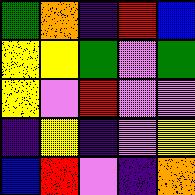[["green", "orange", "indigo", "red", "blue"], ["yellow", "yellow", "green", "violet", "green"], ["yellow", "violet", "red", "violet", "violet"], ["indigo", "yellow", "indigo", "violet", "yellow"], ["blue", "red", "violet", "indigo", "orange"]]